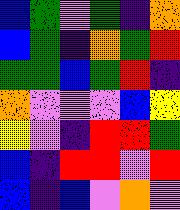[["blue", "green", "violet", "green", "indigo", "orange"], ["blue", "green", "indigo", "orange", "green", "red"], ["green", "green", "blue", "green", "red", "indigo"], ["orange", "violet", "violet", "violet", "blue", "yellow"], ["yellow", "violet", "indigo", "red", "red", "green"], ["blue", "indigo", "red", "red", "violet", "red"], ["blue", "indigo", "blue", "violet", "orange", "violet"]]